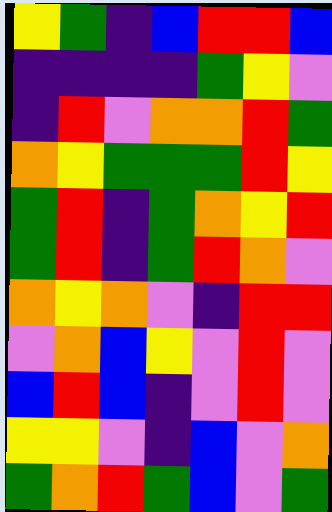[["yellow", "green", "indigo", "blue", "red", "red", "blue"], ["indigo", "indigo", "indigo", "indigo", "green", "yellow", "violet"], ["indigo", "red", "violet", "orange", "orange", "red", "green"], ["orange", "yellow", "green", "green", "green", "red", "yellow"], ["green", "red", "indigo", "green", "orange", "yellow", "red"], ["green", "red", "indigo", "green", "red", "orange", "violet"], ["orange", "yellow", "orange", "violet", "indigo", "red", "red"], ["violet", "orange", "blue", "yellow", "violet", "red", "violet"], ["blue", "red", "blue", "indigo", "violet", "red", "violet"], ["yellow", "yellow", "violet", "indigo", "blue", "violet", "orange"], ["green", "orange", "red", "green", "blue", "violet", "green"]]